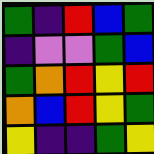[["green", "indigo", "red", "blue", "green"], ["indigo", "violet", "violet", "green", "blue"], ["green", "orange", "red", "yellow", "red"], ["orange", "blue", "red", "yellow", "green"], ["yellow", "indigo", "indigo", "green", "yellow"]]